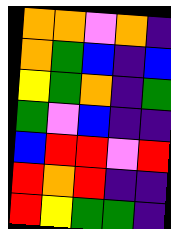[["orange", "orange", "violet", "orange", "indigo"], ["orange", "green", "blue", "indigo", "blue"], ["yellow", "green", "orange", "indigo", "green"], ["green", "violet", "blue", "indigo", "indigo"], ["blue", "red", "red", "violet", "red"], ["red", "orange", "red", "indigo", "indigo"], ["red", "yellow", "green", "green", "indigo"]]